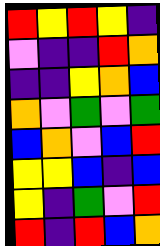[["red", "yellow", "red", "yellow", "indigo"], ["violet", "indigo", "indigo", "red", "orange"], ["indigo", "indigo", "yellow", "orange", "blue"], ["orange", "violet", "green", "violet", "green"], ["blue", "orange", "violet", "blue", "red"], ["yellow", "yellow", "blue", "indigo", "blue"], ["yellow", "indigo", "green", "violet", "red"], ["red", "indigo", "red", "blue", "orange"]]